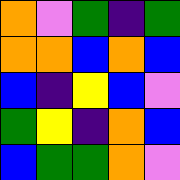[["orange", "violet", "green", "indigo", "green"], ["orange", "orange", "blue", "orange", "blue"], ["blue", "indigo", "yellow", "blue", "violet"], ["green", "yellow", "indigo", "orange", "blue"], ["blue", "green", "green", "orange", "violet"]]